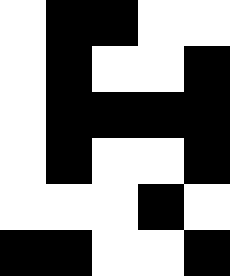[["white", "black", "black", "white", "white"], ["white", "black", "white", "white", "black"], ["white", "black", "black", "black", "black"], ["white", "black", "white", "white", "black"], ["white", "white", "white", "black", "white"], ["black", "black", "white", "white", "black"]]